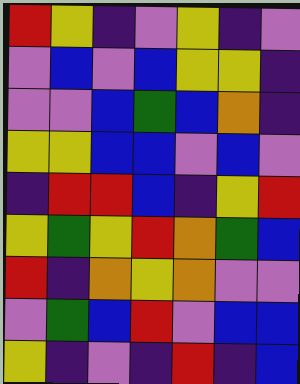[["red", "yellow", "indigo", "violet", "yellow", "indigo", "violet"], ["violet", "blue", "violet", "blue", "yellow", "yellow", "indigo"], ["violet", "violet", "blue", "green", "blue", "orange", "indigo"], ["yellow", "yellow", "blue", "blue", "violet", "blue", "violet"], ["indigo", "red", "red", "blue", "indigo", "yellow", "red"], ["yellow", "green", "yellow", "red", "orange", "green", "blue"], ["red", "indigo", "orange", "yellow", "orange", "violet", "violet"], ["violet", "green", "blue", "red", "violet", "blue", "blue"], ["yellow", "indigo", "violet", "indigo", "red", "indigo", "blue"]]